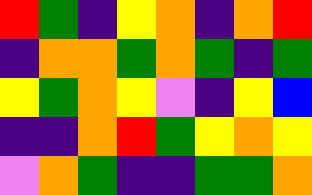[["red", "green", "indigo", "yellow", "orange", "indigo", "orange", "red"], ["indigo", "orange", "orange", "green", "orange", "green", "indigo", "green"], ["yellow", "green", "orange", "yellow", "violet", "indigo", "yellow", "blue"], ["indigo", "indigo", "orange", "red", "green", "yellow", "orange", "yellow"], ["violet", "orange", "green", "indigo", "indigo", "green", "green", "orange"]]